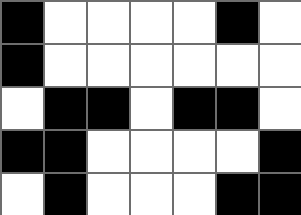[["black", "white", "white", "white", "white", "black", "white"], ["black", "white", "white", "white", "white", "white", "white"], ["white", "black", "black", "white", "black", "black", "white"], ["black", "black", "white", "white", "white", "white", "black"], ["white", "black", "white", "white", "white", "black", "black"]]